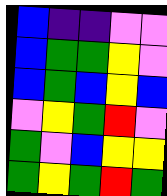[["blue", "indigo", "indigo", "violet", "violet"], ["blue", "green", "green", "yellow", "violet"], ["blue", "green", "blue", "yellow", "blue"], ["violet", "yellow", "green", "red", "violet"], ["green", "violet", "blue", "yellow", "yellow"], ["green", "yellow", "green", "red", "green"]]